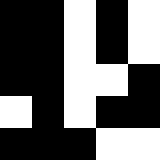[["black", "black", "white", "black", "white"], ["black", "black", "white", "black", "white"], ["black", "black", "white", "white", "black"], ["white", "black", "white", "black", "black"], ["black", "black", "black", "white", "white"]]